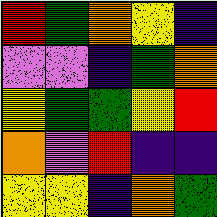[["red", "green", "orange", "yellow", "indigo"], ["violet", "violet", "indigo", "green", "orange"], ["yellow", "green", "green", "yellow", "red"], ["orange", "violet", "red", "indigo", "indigo"], ["yellow", "yellow", "indigo", "orange", "green"]]